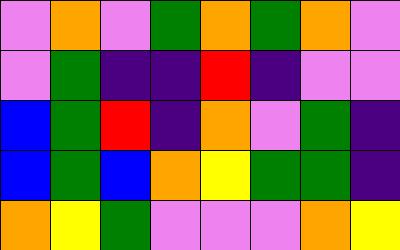[["violet", "orange", "violet", "green", "orange", "green", "orange", "violet"], ["violet", "green", "indigo", "indigo", "red", "indigo", "violet", "violet"], ["blue", "green", "red", "indigo", "orange", "violet", "green", "indigo"], ["blue", "green", "blue", "orange", "yellow", "green", "green", "indigo"], ["orange", "yellow", "green", "violet", "violet", "violet", "orange", "yellow"]]